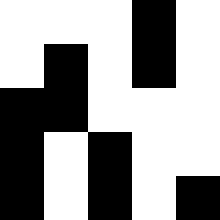[["white", "white", "white", "black", "white"], ["white", "black", "white", "black", "white"], ["black", "black", "white", "white", "white"], ["black", "white", "black", "white", "white"], ["black", "white", "black", "white", "black"]]